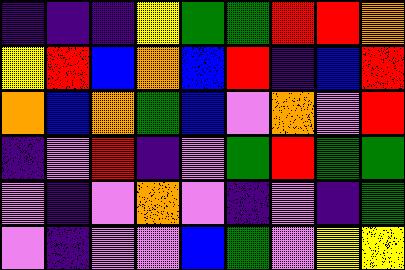[["indigo", "indigo", "indigo", "yellow", "green", "green", "red", "red", "orange"], ["yellow", "red", "blue", "orange", "blue", "red", "indigo", "blue", "red"], ["orange", "blue", "orange", "green", "blue", "violet", "orange", "violet", "red"], ["indigo", "violet", "red", "indigo", "violet", "green", "red", "green", "green"], ["violet", "indigo", "violet", "orange", "violet", "indigo", "violet", "indigo", "green"], ["violet", "indigo", "violet", "violet", "blue", "green", "violet", "yellow", "yellow"]]